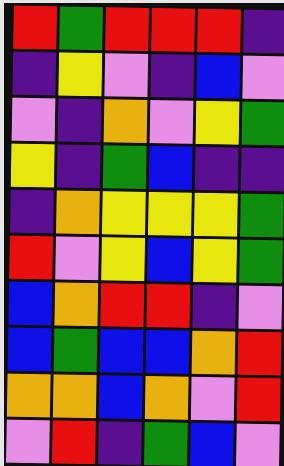[["red", "green", "red", "red", "red", "indigo"], ["indigo", "yellow", "violet", "indigo", "blue", "violet"], ["violet", "indigo", "orange", "violet", "yellow", "green"], ["yellow", "indigo", "green", "blue", "indigo", "indigo"], ["indigo", "orange", "yellow", "yellow", "yellow", "green"], ["red", "violet", "yellow", "blue", "yellow", "green"], ["blue", "orange", "red", "red", "indigo", "violet"], ["blue", "green", "blue", "blue", "orange", "red"], ["orange", "orange", "blue", "orange", "violet", "red"], ["violet", "red", "indigo", "green", "blue", "violet"]]